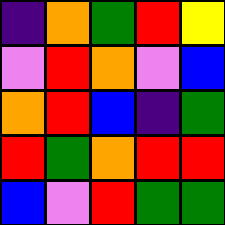[["indigo", "orange", "green", "red", "yellow"], ["violet", "red", "orange", "violet", "blue"], ["orange", "red", "blue", "indigo", "green"], ["red", "green", "orange", "red", "red"], ["blue", "violet", "red", "green", "green"]]